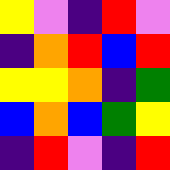[["yellow", "violet", "indigo", "red", "violet"], ["indigo", "orange", "red", "blue", "red"], ["yellow", "yellow", "orange", "indigo", "green"], ["blue", "orange", "blue", "green", "yellow"], ["indigo", "red", "violet", "indigo", "red"]]